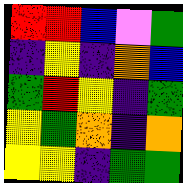[["red", "red", "blue", "violet", "green"], ["indigo", "yellow", "indigo", "orange", "blue"], ["green", "red", "yellow", "indigo", "green"], ["yellow", "green", "orange", "indigo", "orange"], ["yellow", "yellow", "indigo", "green", "green"]]